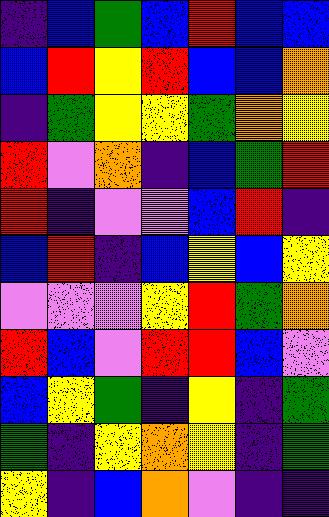[["indigo", "blue", "green", "blue", "red", "blue", "blue"], ["blue", "red", "yellow", "red", "blue", "blue", "orange"], ["indigo", "green", "yellow", "yellow", "green", "orange", "yellow"], ["red", "violet", "orange", "indigo", "blue", "green", "red"], ["red", "indigo", "violet", "violet", "blue", "red", "indigo"], ["blue", "red", "indigo", "blue", "yellow", "blue", "yellow"], ["violet", "violet", "violet", "yellow", "red", "green", "orange"], ["red", "blue", "violet", "red", "red", "blue", "violet"], ["blue", "yellow", "green", "indigo", "yellow", "indigo", "green"], ["green", "indigo", "yellow", "orange", "yellow", "indigo", "green"], ["yellow", "indigo", "blue", "orange", "violet", "indigo", "indigo"]]